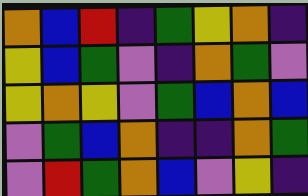[["orange", "blue", "red", "indigo", "green", "yellow", "orange", "indigo"], ["yellow", "blue", "green", "violet", "indigo", "orange", "green", "violet"], ["yellow", "orange", "yellow", "violet", "green", "blue", "orange", "blue"], ["violet", "green", "blue", "orange", "indigo", "indigo", "orange", "green"], ["violet", "red", "green", "orange", "blue", "violet", "yellow", "indigo"]]